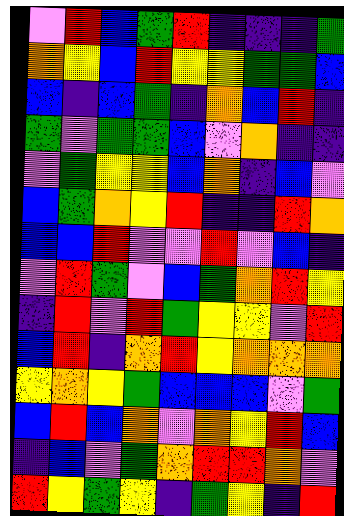[["violet", "red", "blue", "green", "red", "indigo", "indigo", "indigo", "green"], ["orange", "yellow", "blue", "red", "yellow", "yellow", "green", "green", "blue"], ["blue", "indigo", "blue", "green", "indigo", "orange", "blue", "red", "indigo"], ["green", "violet", "green", "green", "blue", "violet", "orange", "indigo", "indigo"], ["violet", "green", "yellow", "yellow", "blue", "orange", "indigo", "blue", "violet"], ["blue", "green", "orange", "yellow", "red", "indigo", "indigo", "red", "orange"], ["blue", "blue", "red", "violet", "violet", "red", "violet", "blue", "indigo"], ["violet", "red", "green", "violet", "blue", "green", "orange", "red", "yellow"], ["indigo", "red", "violet", "red", "green", "yellow", "yellow", "violet", "red"], ["blue", "red", "indigo", "orange", "red", "yellow", "orange", "orange", "orange"], ["yellow", "orange", "yellow", "green", "blue", "blue", "blue", "violet", "green"], ["blue", "red", "blue", "orange", "violet", "orange", "yellow", "red", "blue"], ["indigo", "blue", "violet", "green", "orange", "red", "red", "orange", "violet"], ["red", "yellow", "green", "yellow", "indigo", "green", "yellow", "indigo", "red"]]